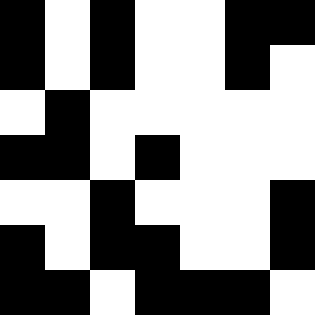[["black", "white", "black", "white", "white", "black", "black"], ["black", "white", "black", "white", "white", "black", "white"], ["white", "black", "white", "white", "white", "white", "white"], ["black", "black", "white", "black", "white", "white", "white"], ["white", "white", "black", "white", "white", "white", "black"], ["black", "white", "black", "black", "white", "white", "black"], ["black", "black", "white", "black", "black", "black", "white"]]